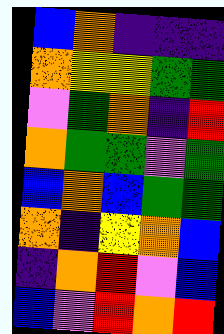[["blue", "orange", "indigo", "indigo", "indigo"], ["orange", "yellow", "yellow", "green", "green"], ["violet", "green", "orange", "indigo", "red"], ["orange", "green", "green", "violet", "green"], ["blue", "orange", "blue", "green", "green"], ["orange", "indigo", "yellow", "orange", "blue"], ["indigo", "orange", "red", "violet", "blue"], ["blue", "violet", "red", "orange", "red"]]